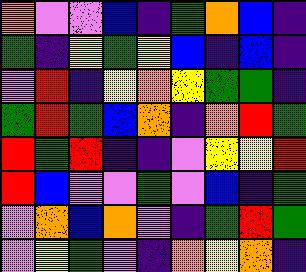[["orange", "violet", "violet", "blue", "indigo", "green", "orange", "blue", "indigo"], ["green", "indigo", "yellow", "green", "yellow", "blue", "indigo", "blue", "indigo"], ["violet", "red", "indigo", "yellow", "orange", "yellow", "green", "green", "indigo"], ["green", "red", "green", "blue", "orange", "indigo", "orange", "red", "green"], ["red", "green", "red", "indigo", "indigo", "violet", "yellow", "yellow", "red"], ["red", "blue", "violet", "violet", "green", "violet", "blue", "indigo", "green"], ["violet", "orange", "blue", "orange", "violet", "indigo", "green", "red", "green"], ["violet", "yellow", "green", "violet", "indigo", "orange", "yellow", "orange", "indigo"]]